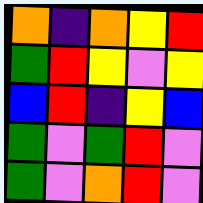[["orange", "indigo", "orange", "yellow", "red"], ["green", "red", "yellow", "violet", "yellow"], ["blue", "red", "indigo", "yellow", "blue"], ["green", "violet", "green", "red", "violet"], ["green", "violet", "orange", "red", "violet"]]